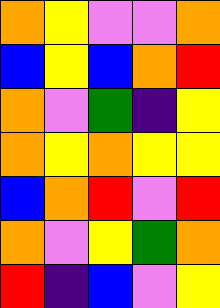[["orange", "yellow", "violet", "violet", "orange"], ["blue", "yellow", "blue", "orange", "red"], ["orange", "violet", "green", "indigo", "yellow"], ["orange", "yellow", "orange", "yellow", "yellow"], ["blue", "orange", "red", "violet", "red"], ["orange", "violet", "yellow", "green", "orange"], ["red", "indigo", "blue", "violet", "yellow"]]